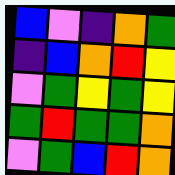[["blue", "violet", "indigo", "orange", "green"], ["indigo", "blue", "orange", "red", "yellow"], ["violet", "green", "yellow", "green", "yellow"], ["green", "red", "green", "green", "orange"], ["violet", "green", "blue", "red", "orange"]]